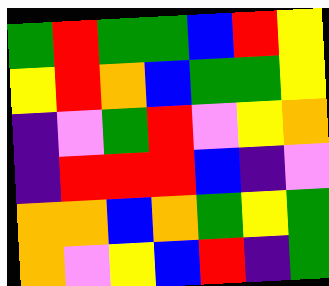[["green", "red", "green", "green", "blue", "red", "yellow"], ["yellow", "red", "orange", "blue", "green", "green", "yellow"], ["indigo", "violet", "green", "red", "violet", "yellow", "orange"], ["indigo", "red", "red", "red", "blue", "indigo", "violet"], ["orange", "orange", "blue", "orange", "green", "yellow", "green"], ["orange", "violet", "yellow", "blue", "red", "indigo", "green"]]